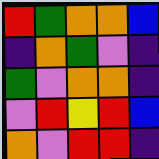[["red", "green", "orange", "orange", "blue"], ["indigo", "orange", "green", "violet", "indigo"], ["green", "violet", "orange", "orange", "indigo"], ["violet", "red", "yellow", "red", "blue"], ["orange", "violet", "red", "red", "indigo"]]